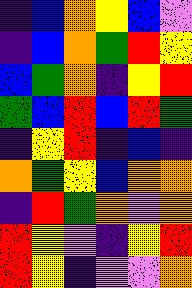[["indigo", "blue", "orange", "yellow", "blue", "violet"], ["indigo", "blue", "orange", "green", "red", "yellow"], ["blue", "green", "orange", "indigo", "yellow", "red"], ["green", "blue", "red", "blue", "red", "green"], ["indigo", "yellow", "red", "indigo", "blue", "indigo"], ["orange", "green", "yellow", "blue", "orange", "orange"], ["indigo", "red", "green", "orange", "violet", "orange"], ["red", "yellow", "violet", "indigo", "yellow", "red"], ["red", "yellow", "indigo", "violet", "violet", "orange"]]